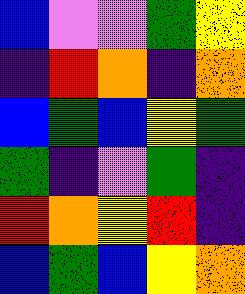[["blue", "violet", "violet", "green", "yellow"], ["indigo", "red", "orange", "indigo", "orange"], ["blue", "green", "blue", "yellow", "green"], ["green", "indigo", "violet", "green", "indigo"], ["red", "orange", "yellow", "red", "indigo"], ["blue", "green", "blue", "yellow", "orange"]]